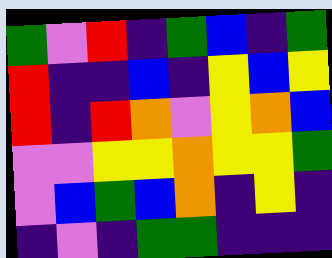[["green", "violet", "red", "indigo", "green", "blue", "indigo", "green"], ["red", "indigo", "indigo", "blue", "indigo", "yellow", "blue", "yellow"], ["red", "indigo", "red", "orange", "violet", "yellow", "orange", "blue"], ["violet", "violet", "yellow", "yellow", "orange", "yellow", "yellow", "green"], ["violet", "blue", "green", "blue", "orange", "indigo", "yellow", "indigo"], ["indigo", "violet", "indigo", "green", "green", "indigo", "indigo", "indigo"]]